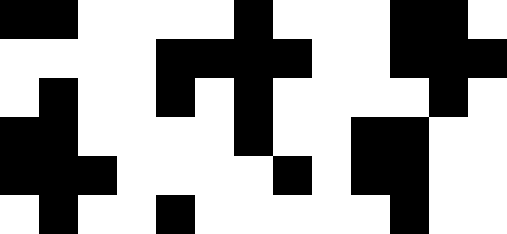[["black", "black", "white", "white", "white", "white", "black", "white", "white", "white", "black", "black", "white"], ["white", "white", "white", "white", "black", "black", "black", "black", "white", "white", "black", "black", "black"], ["white", "black", "white", "white", "black", "white", "black", "white", "white", "white", "white", "black", "white"], ["black", "black", "white", "white", "white", "white", "black", "white", "white", "black", "black", "white", "white"], ["black", "black", "black", "white", "white", "white", "white", "black", "white", "black", "black", "white", "white"], ["white", "black", "white", "white", "black", "white", "white", "white", "white", "white", "black", "white", "white"]]